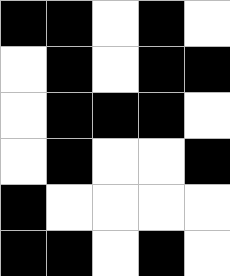[["black", "black", "white", "black", "white"], ["white", "black", "white", "black", "black"], ["white", "black", "black", "black", "white"], ["white", "black", "white", "white", "black"], ["black", "white", "white", "white", "white"], ["black", "black", "white", "black", "white"]]